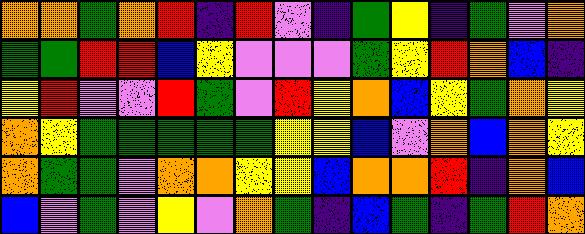[["orange", "orange", "green", "orange", "red", "indigo", "red", "violet", "indigo", "green", "yellow", "indigo", "green", "violet", "orange"], ["green", "green", "red", "red", "blue", "yellow", "violet", "violet", "violet", "green", "yellow", "red", "orange", "blue", "indigo"], ["yellow", "red", "violet", "violet", "red", "green", "violet", "red", "yellow", "orange", "blue", "yellow", "green", "orange", "yellow"], ["orange", "yellow", "green", "green", "green", "green", "green", "yellow", "yellow", "blue", "violet", "orange", "blue", "orange", "yellow"], ["orange", "green", "green", "violet", "orange", "orange", "yellow", "yellow", "blue", "orange", "orange", "red", "indigo", "orange", "blue"], ["blue", "violet", "green", "violet", "yellow", "violet", "orange", "green", "indigo", "blue", "green", "indigo", "green", "red", "orange"]]